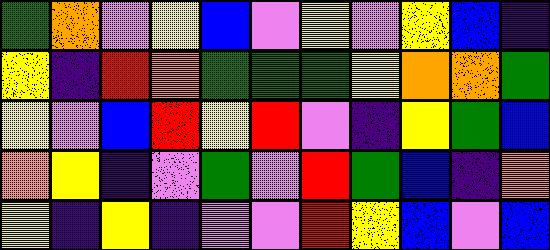[["green", "orange", "violet", "yellow", "blue", "violet", "yellow", "violet", "yellow", "blue", "indigo"], ["yellow", "indigo", "red", "orange", "green", "green", "green", "yellow", "orange", "orange", "green"], ["yellow", "violet", "blue", "red", "yellow", "red", "violet", "indigo", "yellow", "green", "blue"], ["orange", "yellow", "indigo", "violet", "green", "violet", "red", "green", "blue", "indigo", "orange"], ["yellow", "indigo", "yellow", "indigo", "violet", "violet", "red", "yellow", "blue", "violet", "blue"]]